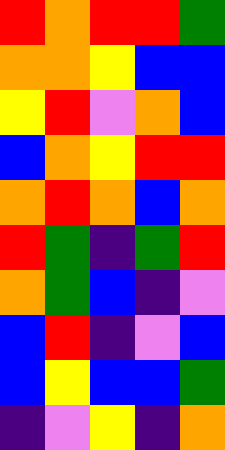[["red", "orange", "red", "red", "green"], ["orange", "orange", "yellow", "blue", "blue"], ["yellow", "red", "violet", "orange", "blue"], ["blue", "orange", "yellow", "red", "red"], ["orange", "red", "orange", "blue", "orange"], ["red", "green", "indigo", "green", "red"], ["orange", "green", "blue", "indigo", "violet"], ["blue", "red", "indigo", "violet", "blue"], ["blue", "yellow", "blue", "blue", "green"], ["indigo", "violet", "yellow", "indigo", "orange"]]